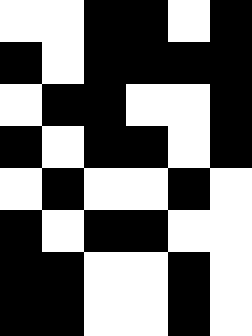[["white", "white", "black", "black", "white", "black"], ["black", "white", "black", "black", "black", "black"], ["white", "black", "black", "white", "white", "black"], ["black", "white", "black", "black", "white", "black"], ["white", "black", "white", "white", "black", "white"], ["black", "white", "black", "black", "white", "white"], ["black", "black", "white", "white", "black", "white"], ["black", "black", "white", "white", "black", "white"]]